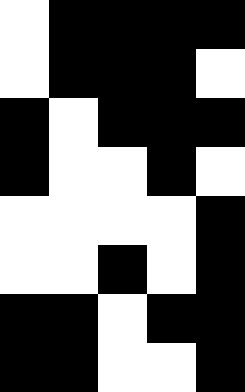[["white", "black", "black", "black", "black"], ["white", "black", "black", "black", "white"], ["black", "white", "black", "black", "black"], ["black", "white", "white", "black", "white"], ["white", "white", "white", "white", "black"], ["white", "white", "black", "white", "black"], ["black", "black", "white", "black", "black"], ["black", "black", "white", "white", "black"]]